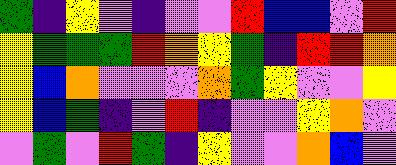[["green", "indigo", "yellow", "violet", "indigo", "violet", "violet", "red", "blue", "blue", "violet", "red"], ["yellow", "green", "green", "green", "red", "orange", "yellow", "green", "indigo", "red", "red", "orange"], ["yellow", "blue", "orange", "violet", "violet", "violet", "orange", "green", "yellow", "violet", "violet", "yellow"], ["yellow", "blue", "green", "indigo", "violet", "red", "indigo", "violet", "violet", "yellow", "orange", "violet"], ["violet", "green", "violet", "red", "green", "indigo", "yellow", "violet", "violet", "orange", "blue", "violet"]]